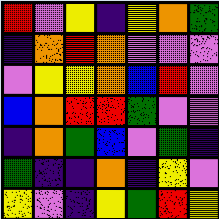[["red", "violet", "yellow", "indigo", "yellow", "orange", "green"], ["indigo", "orange", "red", "orange", "violet", "violet", "violet"], ["violet", "yellow", "yellow", "orange", "blue", "red", "violet"], ["blue", "orange", "red", "red", "green", "violet", "violet"], ["indigo", "orange", "green", "blue", "violet", "green", "indigo"], ["green", "indigo", "indigo", "orange", "indigo", "yellow", "violet"], ["yellow", "violet", "indigo", "yellow", "green", "red", "yellow"]]